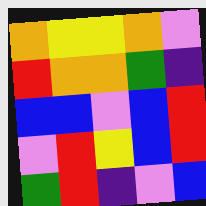[["orange", "yellow", "yellow", "orange", "violet"], ["red", "orange", "orange", "green", "indigo"], ["blue", "blue", "violet", "blue", "red"], ["violet", "red", "yellow", "blue", "red"], ["green", "red", "indigo", "violet", "blue"]]